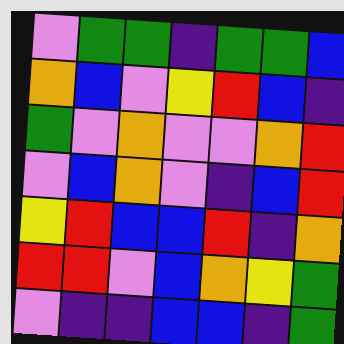[["violet", "green", "green", "indigo", "green", "green", "blue"], ["orange", "blue", "violet", "yellow", "red", "blue", "indigo"], ["green", "violet", "orange", "violet", "violet", "orange", "red"], ["violet", "blue", "orange", "violet", "indigo", "blue", "red"], ["yellow", "red", "blue", "blue", "red", "indigo", "orange"], ["red", "red", "violet", "blue", "orange", "yellow", "green"], ["violet", "indigo", "indigo", "blue", "blue", "indigo", "green"]]